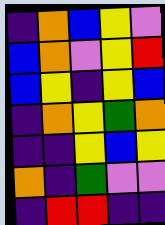[["indigo", "orange", "blue", "yellow", "violet"], ["blue", "orange", "violet", "yellow", "red"], ["blue", "yellow", "indigo", "yellow", "blue"], ["indigo", "orange", "yellow", "green", "orange"], ["indigo", "indigo", "yellow", "blue", "yellow"], ["orange", "indigo", "green", "violet", "violet"], ["indigo", "red", "red", "indigo", "indigo"]]